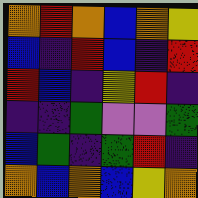[["orange", "red", "orange", "blue", "orange", "yellow"], ["blue", "indigo", "red", "blue", "indigo", "red"], ["red", "blue", "indigo", "yellow", "red", "indigo"], ["indigo", "indigo", "green", "violet", "violet", "green"], ["blue", "green", "indigo", "green", "red", "indigo"], ["orange", "blue", "orange", "blue", "yellow", "orange"]]